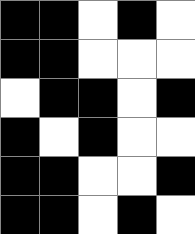[["black", "black", "white", "black", "white"], ["black", "black", "white", "white", "white"], ["white", "black", "black", "white", "black"], ["black", "white", "black", "white", "white"], ["black", "black", "white", "white", "black"], ["black", "black", "white", "black", "white"]]